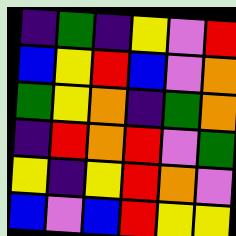[["indigo", "green", "indigo", "yellow", "violet", "red"], ["blue", "yellow", "red", "blue", "violet", "orange"], ["green", "yellow", "orange", "indigo", "green", "orange"], ["indigo", "red", "orange", "red", "violet", "green"], ["yellow", "indigo", "yellow", "red", "orange", "violet"], ["blue", "violet", "blue", "red", "yellow", "yellow"]]